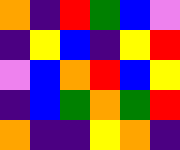[["orange", "indigo", "red", "green", "blue", "violet"], ["indigo", "yellow", "blue", "indigo", "yellow", "red"], ["violet", "blue", "orange", "red", "blue", "yellow"], ["indigo", "blue", "green", "orange", "green", "red"], ["orange", "indigo", "indigo", "yellow", "orange", "indigo"]]